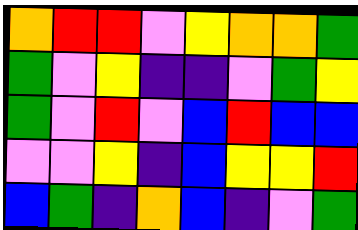[["orange", "red", "red", "violet", "yellow", "orange", "orange", "green"], ["green", "violet", "yellow", "indigo", "indigo", "violet", "green", "yellow"], ["green", "violet", "red", "violet", "blue", "red", "blue", "blue"], ["violet", "violet", "yellow", "indigo", "blue", "yellow", "yellow", "red"], ["blue", "green", "indigo", "orange", "blue", "indigo", "violet", "green"]]